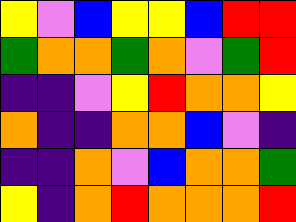[["yellow", "violet", "blue", "yellow", "yellow", "blue", "red", "red"], ["green", "orange", "orange", "green", "orange", "violet", "green", "red"], ["indigo", "indigo", "violet", "yellow", "red", "orange", "orange", "yellow"], ["orange", "indigo", "indigo", "orange", "orange", "blue", "violet", "indigo"], ["indigo", "indigo", "orange", "violet", "blue", "orange", "orange", "green"], ["yellow", "indigo", "orange", "red", "orange", "orange", "orange", "red"]]